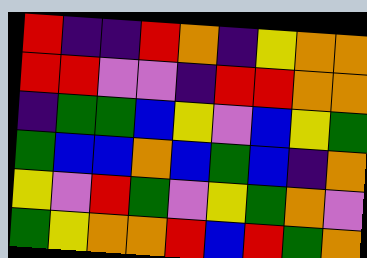[["red", "indigo", "indigo", "red", "orange", "indigo", "yellow", "orange", "orange"], ["red", "red", "violet", "violet", "indigo", "red", "red", "orange", "orange"], ["indigo", "green", "green", "blue", "yellow", "violet", "blue", "yellow", "green"], ["green", "blue", "blue", "orange", "blue", "green", "blue", "indigo", "orange"], ["yellow", "violet", "red", "green", "violet", "yellow", "green", "orange", "violet"], ["green", "yellow", "orange", "orange", "red", "blue", "red", "green", "orange"]]